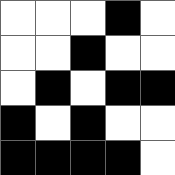[["white", "white", "white", "black", "white"], ["white", "white", "black", "white", "white"], ["white", "black", "white", "black", "black"], ["black", "white", "black", "white", "white"], ["black", "black", "black", "black", "white"]]